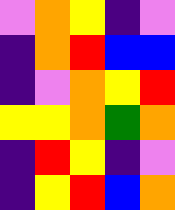[["violet", "orange", "yellow", "indigo", "violet"], ["indigo", "orange", "red", "blue", "blue"], ["indigo", "violet", "orange", "yellow", "red"], ["yellow", "yellow", "orange", "green", "orange"], ["indigo", "red", "yellow", "indigo", "violet"], ["indigo", "yellow", "red", "blue", "orange"]]